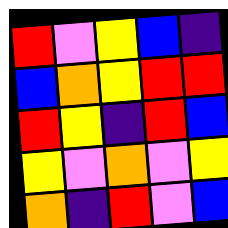[["red", "violet", "yellow", "blue", "indigo"], ["blue", "orange", "yellow", "red", "red"], ["red", "yellow", "indigo", "red", "blue"], ["yellow", "violet", "orange", "violet", "yellow"], ["orange", "indigo", "red", "violet", "blue"]]